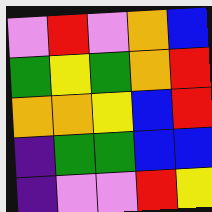[["violet", "red", "violet", "orange", "blue"], ["green", "yellow", "green", "orange", "red"], ["orange", "orange", "yellow", "blue", "red"], ["indigo", "green", "green", "blue", "blue"], ["indigo", "violet", "violet", "red", "yellow"]]